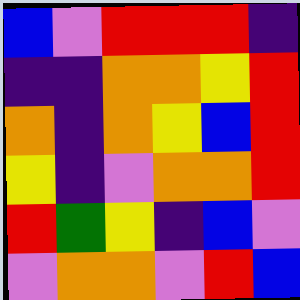[["blue", "violet", "red", "red", "red", "indigo"], ["indigo", "indigo", "orange", "orange", "yellow", "red"], ["orange", "indigo", "orange", "yellow", "blue", "red"], ["yellow", "indigo", "violet", "orange", "orange", "red"], ["red", "green", "yellow", "indigo", "blue", "violet"], ["violet", "orange", "orange", "violet", "red", "blue"]]